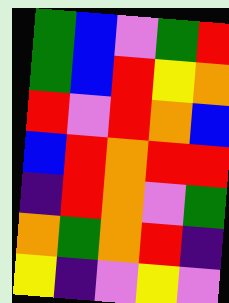[["green", "blue", "violet", "green", "red"], ["green", "blue", "red", "yellow", "orange"], ["red", "violet", "red", "orange", "blue"], ["blue", "red", "orange", "red", "red"], ["indigo", "red", "orange", "violet", "green"], ["orange", "green", "orange", "red", "indigo"], ["yellow", "indigo", "violet", "yellow", "violet"]]